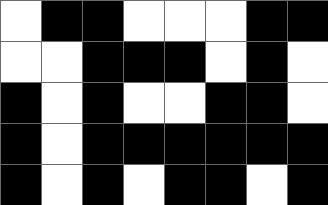[["white", "black", "black", "white", "white", "white", "black", "black"], ["white", "white", "black", "black", "black", "white", "black", "white"], ["black", "white", "black", "white", "white", "black", "black", "white"], ["black", "white", "black", "black", "black", "black", "black", "black"], ["black", "white", "black", "white", "black", "black", "white", "black"]]